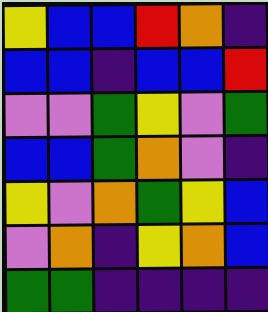[["yellow", "blue", "blue", "red", "orange", "indigo"], ["blue", "blue", "indigo", "blue", "blue", "red"], ["violet", "violet", "green", "yellow", "violet", "green"], ["blue", "blue", "green", "orange", "violet", "indigo"], ["yellow", "violet", "orange", "green", "yellow", "blue"], ["violet", "orange", "indigo", "yellow", "orange", "blue"], ["green", "green", "indigo", "indigo", "indigo", "indigo"]]